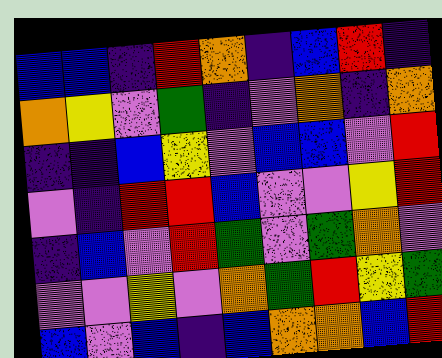[["blue", "blue", "indigo", "red", "orange", "indigo", "blue", "red", "indigo"], ["orange", "yellow", "violet", "green", "indigo", "violet", "orange", "indigo", "orange"], ["indigo", "indigo", "blue", "yellow", "violet", "blue", "blue", "violet", "red"], ["violet", "indigo", "red", "red", "blue", "violet", "violet", "yellow", "red"], ["indigo", "blue", "violet", "red", "green", "violet", "green", "orange", "violet"], ["violet", "violet", "yellow", "violet", "orange", "green", "red", "yellow", "green"], ["blue", "violet", "blue", "indigo", "blue", "orange", "orange", "blue", "red"]]